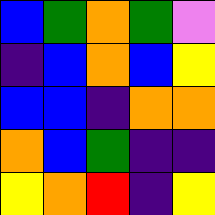[["blue", "green", "orange", "green", "violet"], ["indigo", "blue", "orange", "blue", "yellow"], ["blue", "blue", "indigo", "orange", "orange"], ["orange", "blue", "green", "indigo", "indigo"], ["yellow", "orange", "red", "indigo", "yellow"]]